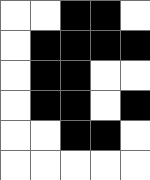[["white", "white", "black", "black", "white"], ["white", "black", "black", "black", "black"], ["white", "black", "black", "white", "white"], ["white", "black", "black", "white", "black"], ["white", "white", "black", "black", "white"], ["white", "white", "white", "white", "white"]]